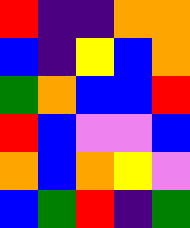[["red", "indigo", "indigo", "orange", "orange"], ["blue", "indigo", "yellow", "blue", "orange"], ["green", "orange", "blue", "blue", "red"], ["red", "blue", "violet", "violet", "blue"], ["orange", "blue", "orange", "yellow", "violet"], ["blue", "green", "red", "indigo", "green"]]